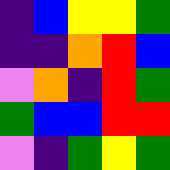[["indigo", "blue", "yellow", "yellow", "green"], ["indigo", "indigo", "orange", "red", "blue"], ["violet", "orange", "indigo", "red", "green"], ["green", "blue", "blue", "red", "red"], ["violet", "indigo", "green", "yellow", "green"]]